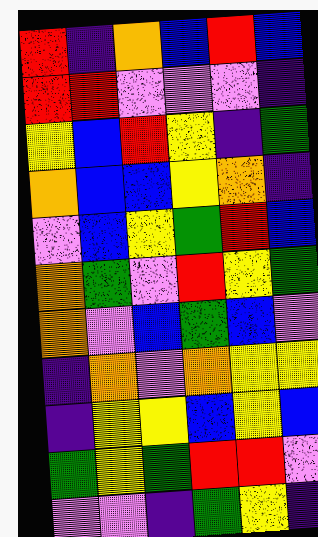[["red", "indigo", "orange", "blue", "red", "blue"], ["red", "red", "violet", "violet", "violet", "indigo"], ["yellow", "blue", "red", "yellow", "indigo", "green"], ["orange", "blue", "blue", "yellow", "orange", "indigo"], ["violet", "blue", "yellow", "green", "red", "blue"], ["orange", "green", "violet", "red", "yellow", "green"], ["orange", "violet", "blue", "green", "blue", "violet"], ["indigo", "orange", "violet", "orange", "yellow", "yellow"], ["indigo", "yellow", "yellow", "blue", "yellow", "blue"], ["green", "yellow", "green", "red", "red", "violet"], ["violet", "violet", "indigo", "green", "yellow", "indigo"]]